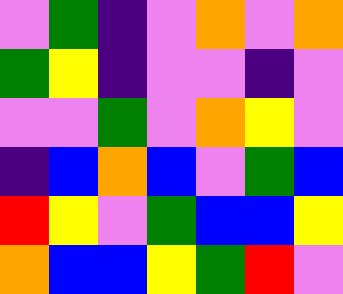[["violet", "green", "indigo", "violet", "orange", "violet", "orange"], ["green", "yellow", "indigo", "violet", "violet", "indigo", "violet"], ["violet", "violet", "green", "violet", "orange", "yellow", "violet"], ["indigo", "blue", "orange", "blue", "violet", "green", "blue"], ["red", "yellow", "violet", "green", "blue", "blue", "yellow"], ["orange", "blue", "blue", "yellow", "green", "red", "violet"]]